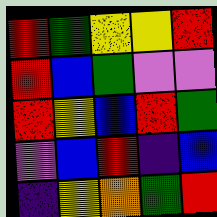[["red", "green", "yellow", "yellow", "red"], ["red", "blue", "green", "violet", "violet"], ["red", "yellow", "blue", "red", "green"], ["violet", "blue", "red", "indigo", "blue"], ["indigo", "yellow", "orange", "green", "red"]]